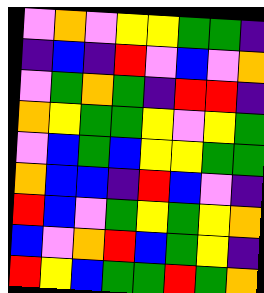[["violet", "orange", "violet", "yellow", "yellow", "green", "green", "indigo"], ["indigo", "blue", "indigo", "red", "violet", "blue", "violet", "orange"], ["violet", "green", "orange", "green", "indigo", "red", "red", "indigo"], ["orange", "yellow", "green", "green", "yellow", "violet", "yellow", "green"], ["violet", "blue", "green", "blue", "yellow", "yellow", "green", "green"], ["orange", "blue", "blue", "indigo", "red", "blue", "violet", "indigo"], ["red", "blue", "violet", "green", "yellow", "green", "yellow", "orange"], ["blue", "violet", "orange", "red", "blue", "green", "yellow", "indigo"], ["red", "yellow", "blue", "green", "green", "red", "green", "orange"]]